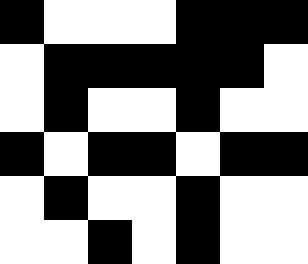[["black", "white", "white", "white", "black", "black", "black"], ["white", "black", "black", "black", "black", "black", "white"], ["white", "black", "white", "white", "black", "white", "white"], ["black", "white", "black", "black", "white", "black", "black"], ["white", "black", "white", "white", "black", "white", "white"], ["white", "white", "black", "white", "black", "white", "white"]]